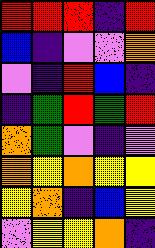[["red", "red", "red", "indigo", "red"], ["blue", "indigo", "violet", "violet", "orange"], ["violet", "indigo", "red", "blue", "indigo"], ["indigo", "green", "red", "green", "red"], ["orange", "green", "violet", "indigo", "violet"], ["orange", "yellow", "orange", "yellow", "yellow"], ["yellow", "orange", "indigo", "blue", "yellow"], ["violet", "yellow", "yellow", "orange", "indigo"]]